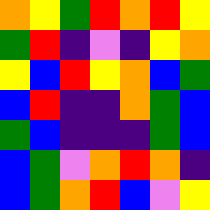[["orange", "yellow", "green", "red", "orange", "red", "yellow"], ["green", "red", "indigo", "violet", "indigo", "yellow", "orange"], ["yellow", "blue", "red", "yellow", "orange", "blue", "green"], ["blue", "red", "indigo", "indigo", "orange", "green", "blue"], ["green", "blue", "indigo", "indigo", "indigo", "green", "blue"], ["blue", "green", "violet", "orange", "red", "orange", "indigo"], ["blue", "green", "orange", "red", "blue", "violet", "yellow"]]